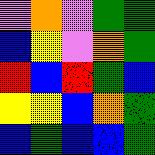[["violet", "orange", "violet", "green", "green"], ["blue", "yellow", "violet", "orange", "green"], ["red", "blue", "red", "green", "blue"], ["yellow", "yellow", "blue", "orange", "green"], ["blue", "green", "blue", "blue", "green"]]